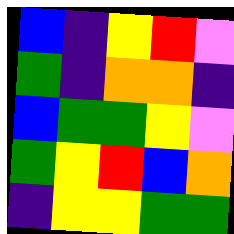[["blue", "indigo", "yellow", "red", "violet"], ["green", "indigo", "orange", "orange", "indigo"], ["blue", "green", "green", "yellow", "violet"], ["green", "yellow", "red", "blue", "orange"], ["indigo", "yellow", "yellow", "green", "green"]]